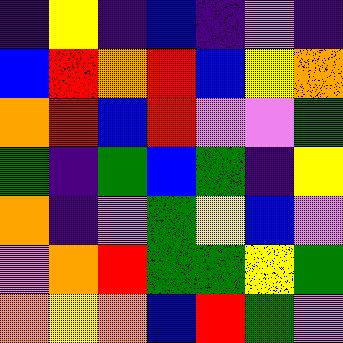[["indigo", "yellow", "indigo", "blue", "indigo", "violet", "indigo"], ["blue", "red", "orange", "red", "blue", "yellow", "orange"], ["orange", "red", "blue", "red", "violet", "violet", "green"], ["green", "indigo", "green", "blue", "green", "indigo", "yellow"], ["orange", "indigo", "violet", "green", "yellow", "blue", "violet"], ["violet", "orange", "red", "green", "green", "yellow", "green"], ["orange", "yellow", "orange", "blue", "red", "green", "violet"]]